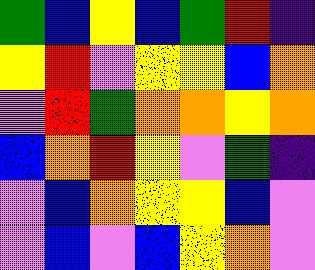[["green", "blue", "yellow", "blue", "green", "red", "indigo"], ["yellow", "red", "violet", "yellow", "yellow", "blue", "orange"], ["violet", "red", "green", "orange", "orange", "yellow", "orange"], ["blue", "orange", "red", "yellow", "violet", "green", "indigo"], ["violet", "blue", "orange", "yellow", "yellow", "blue", "violet"], ["violet", "blue", "violet", "blue", "yellow", "orange", "violet"]]